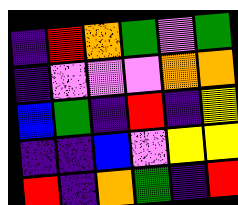[["indigo", "red", "orange", "green", "violet", "green"], ["indigo", "violet", "violet", "violet", "orange", "orange"], ["blue", "green", "indigo", "red", "indigo", "yellow"], ["indigo", "indigo", "blue", "violet", "yellow", "yellow"], ["red", "indigo", "orange", "green", "indigo", "red"]]